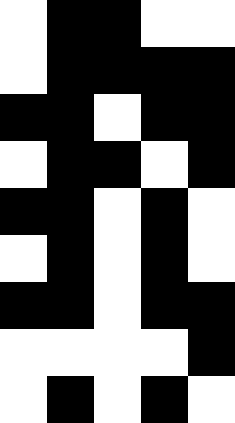[["white", "black", "black", "white", "white"], ["white", "black", "black", "black", "black"], ["black", "black", "white", "black", "black"], ["white", "black", "black", "white", "black"], ["black", "black", "white", "black", "white"], ["white", "black", "white", "black", "white"], ["black", "black", "white", "black", "black"], ["white", "white", "white", "white", "black"], ["white", "black", "white", "black", "white"]]